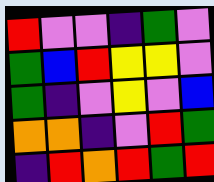[["red", "violet", "violet", "indigo", "green", "violet"], ["green", "blue", "red", "yellow", "yellow", "violet"], ["green", "indigo", "violet", "yellow", "violet", "blue"], ["orange", "orange", "indigo", "violet", "red", "green"], ["indigo", "red", "orange", "red", "green", "red"]]